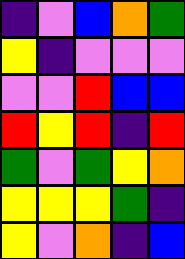[["indigo", "violet", "blue", "orange", "green"], ["yellow", "indigo", "violet", "violet", "violet"], ["violet", "violet", "red", "blue", "blue"], ["red", "yellow", "red", "indigo", "red"], ["green", "violet", "green", "yellow", "orange"], ["yellow", "yellow", "yellow", "green", "indigo"], ["yellow", "violet", "orange", "indigo", "blue"]]